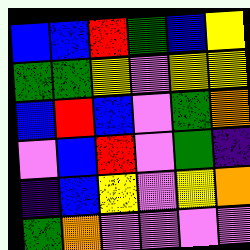[["blue", "blue", "red", "green", "blue", "yellow"], ["green", "green", "yellow", "violet", "yellow", "yellow"], ["blue", "red", "blue", "violet", "green", "orange"], ["violet", "blue", "red", "violet", "green", "indigo"], ["indigo", "blue", "yellow", "violet", "yellow", "orange"], ["green", "orange", "violet", "violet", "violet", "violet"]]